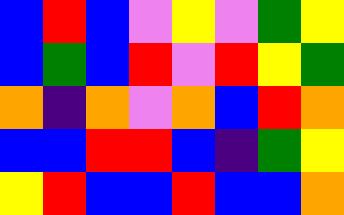[["blue", "red", "blue", "violet", "yellow", "violet", "green", "yellow"], ["blue", "green", "blue", "red", "violet", "red", "yellow", "green"], ["orange", "indigo", "orange", "violet", "orange", "blue", "red", "orange"], ["blue", "blue", "red", "red", "blue", "indigo", "green", "yellow"], ["yellow", "red", "blue", "blue", "red", "blue", "blue", "orange"]]